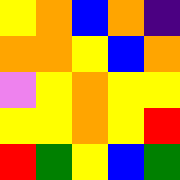[["yellow", "orange", "blue", "orange", "indigo"], ["orange", "orange", "yellow", "blue", "orange"], ["violet", "yellow", "orange", "yellow", "yellow"], ["yellow", "yellow", "orange", "yellow", "red"], ["red", "green", "yellow", "blue", "green"]]